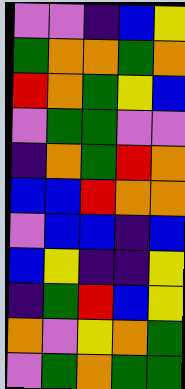[["violet", "violet", "indigo", "blue", "yellow"], ["green", "orange", "orange", "green", "orange"], ["red", "orange", "green", "yellow", "blue"], ["violet", "green", "green", "violet", "violet"], ["indigo", "orange", "green", "red", "orange"], ["blue", "blue", "red", "orange", "orange"], ["violet", "blue", "blue", "indigo", "blue"], ["blue", "yellow", "indigo", "indigo", "yellow"], ["indigo", "green", "red", "blue", "yellow"], ["orange", "violet", "yellow", "orange", "green"], ["violet", "green", "orange", "green", "green"]]